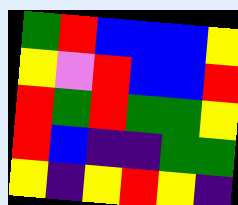[["green", "red", "blue", "blue", "blue", "yellow"], ["yellow", "violet", "red", "blue", "blue", "red"], ["red", "green", "red", "green", "green", "yellow"], ["red", "blue", "indigo", "indigo", "green", "green"], ["yellow", "indigo", "yellow", "red", "yellow", "indigo"]]